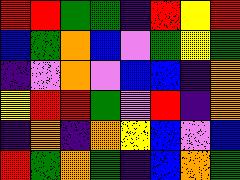[["red", "red", "green", "green", "indigo", "red", "yellow", "red"], ["blue", "green", "orange", "blue", "violet", "green", "yellow", "green"], ["indigo", "violet", "orange", "violet", "blue", "blue", "indigo", "orange"], ["yellow", "red", "red", "green", "violet", "red", "indigo", "orange"], ["indigo", "orange", "indigo", "orange", "yellow", "blue", "violet", "blue"], ["red", "green", "orange", "green", "indigo", "blue", "orange", "green"]]